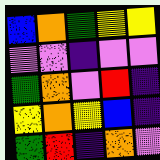[["blue", "orange", "green", "yellow", "yellow"], ["violet", "violet", "indigo", "violet", "violet"], ["green", "orange", "violet", "red", "indigo"], ["yellow", "orange", "yellow", "blue", "indigo"], ["green", "red", "indigo", "orange", "violet"]]